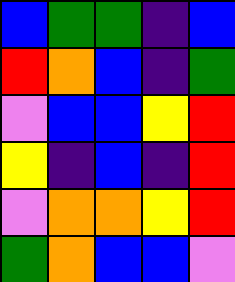[["blue", "green", "green", "indigo", "blue"], ["red", "orange", "blue", "indigo", "green"], ["violet", "blue", "blue", "yellow", "red"], ["yellow", "indigo", "blue", "indigo", "red"], ["violet", "orange", "orange", "yellow", "red"], ["green", "orange", "blue", "blue", "violet"]]